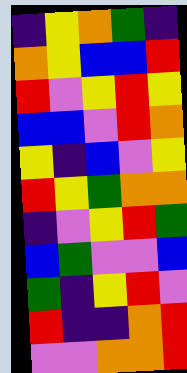[["indigo", "yellow", "orange", "green", "indigo"], ["orange", "yellow", "blue", "blue", "red"], ["red", "violet", "yellow", "red", "yellow"], ["blue", "blue", "violet", "red", "orange"], ["yellow", "indigo", "blue", "violet", "yellow"], ["red", "yellow", "green", "orange", "orange"], ["indigo", "violet", "yellow", "red", "green"], ["blue", "green", "violet", "violet", "blue"], ["green", "indigo", "yellow", "red", "violet"], ["red", "indigo", "indigo", "orange", "red"], ["violet", "violet", "orange", "orange", "red"]]